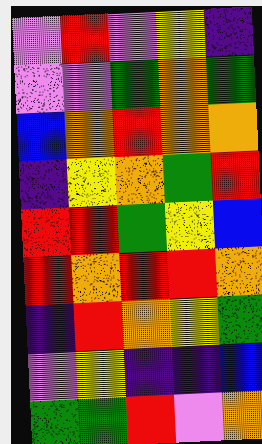[["violet", "red", "violet", "yellow", "indigo"], ["violet", "violet", "green", "orange", "green"], ["blue", "orange", "red", "orange", "orange"], ["indigo", "yellow", "orange", "green", "red"], ["red", "red", "green", "yellow", "blue"], ["red", "orange", "red", "red", "orange"], ["indigo", "red", "orange", "yellow", "green"], ["violet", "yellow", "indigo", "indigo", "blue"], ["green", "green", "red", "violet", "orange"]]